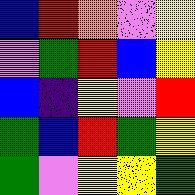[["blue", "red", "orange", "violet", "yellow"], ["violet", "green", "red", "blue", "yellow"], ["blue", "indigo", "yellow", "violet", "red"], ["green", "blue", "red", "green", "yellow"], ["green", "violet", "yellow", "yellow", "green"]]